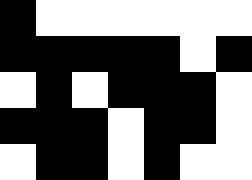[["black", "white", "white", "white", "white", "white", "white"], ["black", "black", "black", "black", "black", "white", "black"], ["white", "black", "white", "black", "black", "black", "white"], ["black", "black", "black", "white", "black", "black", "white"], ["white", "black", "black", "white", "black", "white", "white"]]